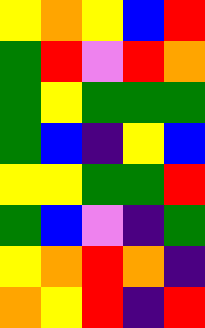[["yellow", "orange", "yellow", "blue", "red"], ["green", "red", "violet", "red", "orange"], ["green", "yellow", "green", "green", "green"], ["green", "blue", "indigo", "yellow", "blue"], ["yellow", "yellow", "green", "green", "red"], ["green", "blue", "violet", "indigo", "green"], ["yellow", "orange", "red", "orange", "indigo"], ["orange", "yellow", "red", "indigo", "red"]]